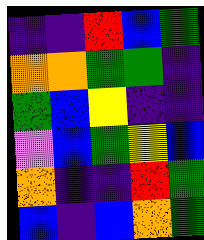[["indigo", "indigo", "red", "blue", "green"], ["orange", "orange", "green", "green", "indigo"], ["green", "blue", "yellow", "indigo", "indigo"], ["violet", "blue", "green", "yellow", "blue"], ["orange", "indigo", "indigo", "red", "green"], ["blue", "indigo", "blue", "orange", "green"]]